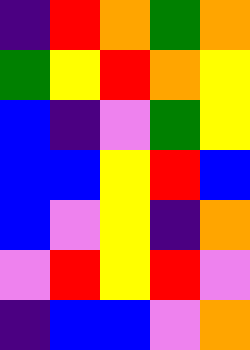[["indigo", "red", "orange", "green", "orange"], ["green", "yellow", "red", "orange", "yellow"], ["blue", "indigo", "violet", "green", "yellow"], ["blue", "blue", "yellow", "red", "blue"], ["blue", "violet", "yellow", "indigo", "orange"], ["violet", "red", "yellow", "red", "violet"], ["indigo", "blue", "blue", "violet", "orange"]]